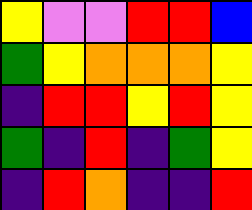[["yellow", "violet", "violet", "red", "red", "blue"], ["green", "yellow", "orange", "orange", "orange", "yellow"], ["indigo", "red", "red", "yellow", "red", "yellow"], ["green", "indigo", "red", "indigo", "green", "yellow"], ["indigo", "red", "orange", "indigo", "indigo", "red"]]